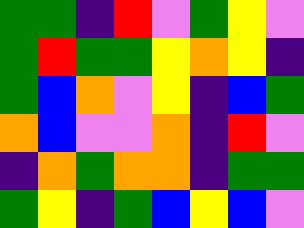[["green", "green", "indigo", "red", "violet", "green", "yellow", "violet"], ["green", "red", "green", "green", "yellow", "orange", "yellow", "indigo"], ["green", "blue", "orange", "violet", "yellow", "indigo", "blue", "green"], ["orange", "blue", "violet", "violet", "orange", "indigo", "red", "violet"], ["indigo", "orange", "green", "orange", "orange", "indigo", "green", "green"], ["green", "yellow", "indigo", "green", "blue", "yellow", "blue", "violet"]]